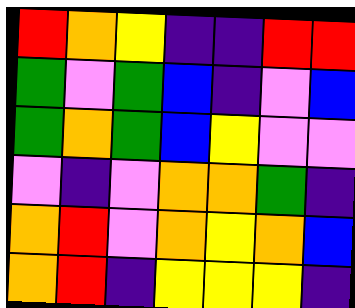[["red", "orange", "yellow", "indigo", "indigo", "red", "red"], ["green", "violet", "green", "blue", "indigo", "violet", "blue"], ["green", "orange", "green", "blue", "yellow", "violet", "violet"], ["violet", "indigo", "violet", "orange", "orange", "green", "indigo"], ["orange", "red", "violet", "orange", "yellow", "orange", "blue"], ["orange", "red", "indigo", "yellow", "yellow", "yellow", "indigo"]]